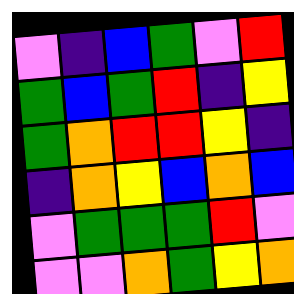[["violet", "indigo", "blue", "green", "violet", "red"], ["green", "blue", "green", "red", "indigo", "yellow"], ["green", "orange", "red", "red", "yellow", "indigo"], ["indigo", "orange", "yellow", "blue", "orange", "blue"], ["violet", "green", "green", "green", "red", "violet"], ["violet", "violet", "orange", "green", "yellow", "orange"]]